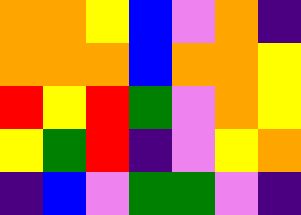[["orange", "orange", "yellow", "blue", "violet", "orange", "indigo"], ["orange", "orange", "orange", "blue", "orange", "orange", "yellow"], ["red", "yellow", "red", "green", "violet", "orange", "yellow"], ["yellow", "green", "red", "indigo", "violet", "yellow", "orange"], ["indigo", "blue", "violet", "green", "green", "violet", "indigo"]]